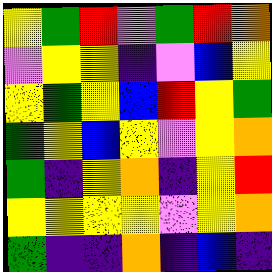[["yellow", "green", "red", "violet", "green", "red", "orange"], ["violet", "yellow", "yellow", "indigo", "violet", "blue", "yellow"], ["yellow", "green", "yellow", "blue", "red", "yellow", "green"], ["green", "yellow", "blue", "yellow", "violet", "yellow", "orange"], ["green", "indigo", "yellow", "orange", "indigo", "yellow", "red"], ["yellow", "yellow", "yellow", "yellow", "violet", "yellow", "orange"], ["green", "indigo", "indigo", "orange", "indigo", "blue", "indigo"]]